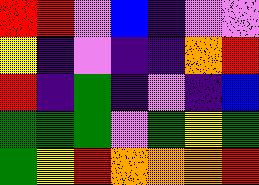[["red", "red", "violet", "blue", "indigo", "violet", "violet"], ["yellow", "indigo", "violet", "indigo", "indigo", "orange", "red"], ["red", "indigo", "green", "indigo", "violet", "indigo", "blue"], ["green", "green", "green", "violet", "green", "yellow", "green"], ["green", "yellow", "red", "orange", "orange", "orange", "red"]]